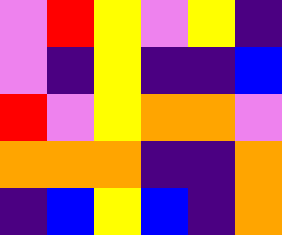[["violet", "red", "yellow", "violet", "yellow", "indigo"], ["violet", "indigo", "yellow", "indigo", "indigo", "blue"], ["red", "violet", "yellow", "orange", "orange", "violet"], ["orange", "orange", "orange", "indigo", "indigo", "orange"], ["indigo", "blue", "yellow", "blue", "indigo", "orange"]]